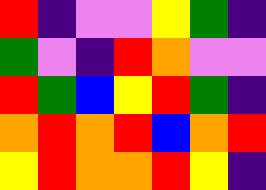[["red", "indigo", "violet", "violet", "yellow", "green", "indigo"], ["green", "violet", "indigo", "red", "orange", "violet", "violet"], ["red", "green", "blue", "yellow", "red", "green", "indigo"], ["orange", "red", "orange", "red", "blue", "orange", "red"], ["yellow", "red", "orange", "orange", "red", "yellow", "indigo"]]